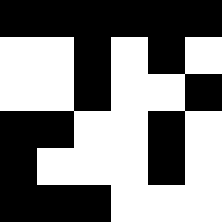[["black", "black", "black", "black", "black", "black"], ["white", "white", "black", "white", "black", "white"], ["white", "white", "black", "white", "white", "black"], ["black", "black", "white", "white", "black", "white"], ["black", "white", "white", "white", "black", "white"], ["black", "black", "black", "white", "white", "white"]]